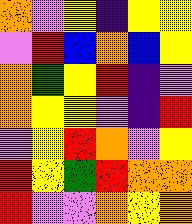[["orange", "violet", "yellow", "indigo", "yellow", "yellow"], ["violet", "red", "blue", "orange", "blue", "yellow"], ["orange", "green", "yellow", "red", "indigo", "violet"], ["orange", "yellow", "yellow", "violet", "indigo", "red"], ["violet", "yellow", "red", "orange", "violet", "yellow"], ["red", "yellow", "green", "red", "orange", "orange"], ["red", "violet", "violet", "orange", "yellow", "orange"]]